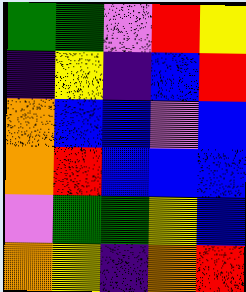[["green", "green", "violet", "red", "yellow"], ["indigo", "yellow", "indigo", "blue", "red"], ["orange", "blue", "blue", "violet", "blue"], ["orange", "red", "blue", "blue", "blue"], ["violet", "green", "green", "yellow", "blue"], ["orange", "yellow", "indigo", "orange", "red"]]